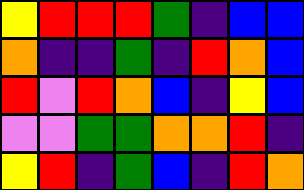[["yellow", "red", "red", "red", "green", "indigo", "blue", "blue"], ["orange", "indigo", "indigo", "green", "indigo", "red", "orange", "blue"], ["red", "violet", "red", "orange", "blue", "indigo", "yellow", "blue"], ["violet", "violet", "green", "green", "orange", "orange", "red", "indigo"], ["yellow", "red", "indigo", "green", "blue", "indigo", "red", "orange"]]